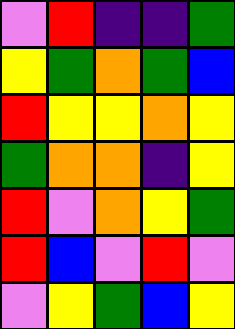[["violet", "red", "indigo", "indigo", "green"], ["yellow", "green", "orange", "green", "blue"], ["red", "yellow", "yellow", "orange", "yellow"], ["green", "orange", "orange", "indigo", "yellow"], ["red", "violet", "orange", "yellow", "green"], ["red", "blue", "violet", "red", "violet"], ["violet", "yellow", "green", "blue", "yellow"]]